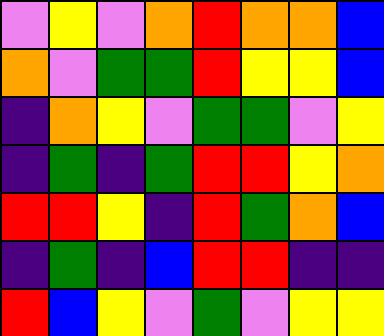[["violet", "yellow", "violet", "orange", "red", "orange", "orange", "blue"], ["orange", "violet", "green", "green", "red", "yellow", "yellow", "blue"], ["indigo", "orange", "yellow", "violet", "green", "green", "violet", "yellow"], ["indigo", "green", "indigo", "green", "red", "red", "yellow", "orange"], ["red", "red", "yellow", "indigo", "red", "green", "orange", "blue"], ["indigo", "green", "indigo", "blue", "red", "red", "indigo", "indigo"], ["red", "blue", "yellow", "violet", "green", "violet", "yellow", "yellow"]]